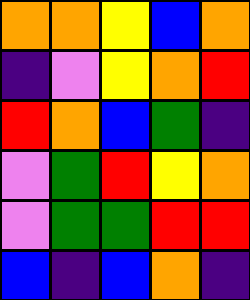[["orange", "orange", "yellow", "blue", "orange"], ["indigo", "violet", "yellow", "orange", "red"], ["red", "orange", "blue", "green", "indigo"], ["violet", "green", "red", "yellow", "orange"], ["violet", "green", "green", "red", "red"], ["blue", "indigo", "blue", "orange", "indigo"]]